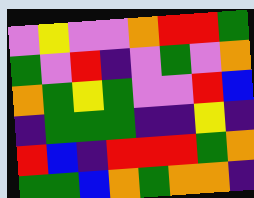[["violet", "yellow", "violet", "violet", "orange", "red", "red", "green"], ["green", "violet", "red", "indigo", "violet", "green", "violet", "orange"], ["orange", "green", "yellow", "green", "violet", "violet", "red", "blue"], ["indigo", "green", "green", "green", "indigo", "indigo", "yellow", "indigo"], ["red", "blue", "indigo", "red", "red", "red", "green", "orange"], ["green", "green", "blue", "orange", "green", "orange", "orange", "indigo"]]